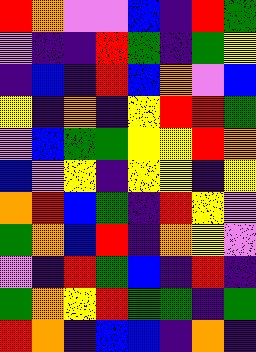[["red", "orange", "violet", "violet", "blue", "indigo", "red", "green"], ["violet", "indigo", "indigo", "red", "green", "indigo", "green", "yellow"], ["indigo", "blue", "indigo", "red", "blue", "orange", "violet", "blue"], ["yellow", "indigo", "orange", "indigo", "yellow", "red", "red", "green"], ["violet", "blue", "green", "green", "yellow", "yellow", "red", "orange"], ["blue", "violet", "yellow", "indigo", "yellow", "yellow", "indigo", "yellow"], ["orange", "red", "blue", "green", "indigo", "red", "yellow", "violet"], ["green", "orange", "blue", "red", "indigo", "orange", "yellow", "violet"], ["violet", "indigo", "red", "green", "blue", "indigo", "red", "indigo"], ["green", "orange", "yellow", "red", "green", "green", "indigo", "green"], ["red", "orange", "indigo", "blue", "blue", "indigo", "orange", "indigo"]]